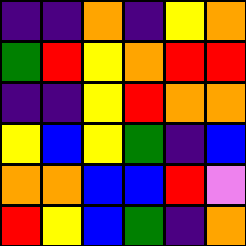[["indigo", "indigo", "orange", "indigo", "yellow", "orange"], ["green", "red", "yellow", "orange", "red", "red"], ["indigo", "indigo", "yellow", "red", "orange", "orange"], ["yellow", "blue", "yellow", "green", "indigo", "blue"], ["orange", "orange", "blue", "blue", "red", "violet"], ["red", "yellow", "blue", "green", "indigo", "orange"]]